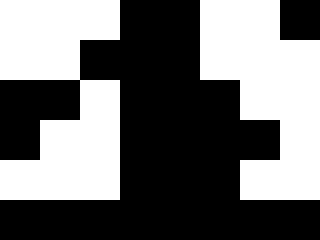[["white", "white", "white", "black", "black", "white", "white", "black"], ["white", "white", "black", "black", "black", "white", "white", "white"], ["black", "black", "white", "black", "black", "black", "white", "white"], ["black", "white", "white", "black", "black", "black", "black", "white"], ["white", "white", "white", "black", "black", "black", "white", "white"], ["black", "black", "black", "black", "black", "black", "black", "black"]]